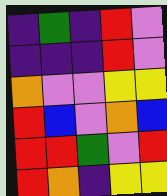[["indigo", "green", "indigo", "red", "violet"], ["indigo", "indigo", "indigo", "red", "violet"], ["orange", "violet", "violet", "yellow", "yellow"], ["red", "blue", "violet", "orange", "blue"], ["red", "red", "green", "violet", "red"], ["red", "orange", "indigo", "yellow", "yellow"]]